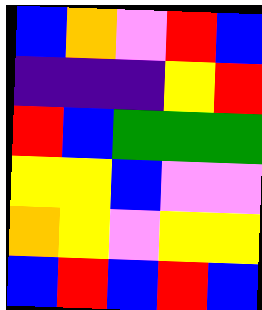[["blue", "orange", "violet", "red", "blue"], ["indigo", "indigo", "indigo", "yellow", "red"], ["red", "blue", "green", "green", "green"], ["yellow", "yellow", "blue", "violet", "violet"], ["orange", "yellow", "violet", "yellow", "yellow"], ["blue", "red", "blue", "red", "blue"]]